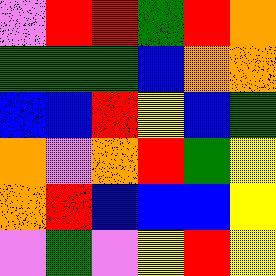[["violet", "red", "red", "green", "red", "orange"], ["green", "green", "green", "blue", "orange", "orange"], ["blue", "blue", "red", "yellow", "blue", "green"], ["orange", "violet", "orange", "red", "green", "yellow"], ["orange", "red", "blue", "blue", "blue", "yellow"], ["violet", "green", "violet", "yellow", "red", "yellow"]]